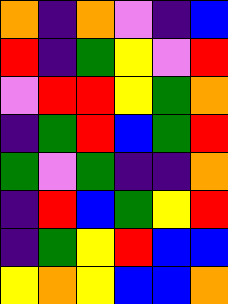[["orange", "indigo", "orange", "violet", "indigo", "blue"], ["red", "indigo", "green", "yellow", "violet", "red"], ["violet", "red", "red", "yellow", "green", "orange"], ["indigo", "green", "red", "blue", "green", "red"], ["green", "violet", "green", "indigo", "indigo", "orange"], ["indigo", "red", "blue", "green", "yellow", "red"], ["indigo", "green", "yellow", "red", "blue", "blue"], ["yellow", "orange", "yellow", "blue", "blue", "orange"]]